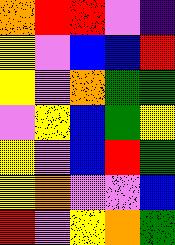[["orange", "red", "red", "violet", "indigo"], ["yellow", "violet", "blue", "blue", "red"], ["yellow", "violet", "orange", "green", "green"], ["violet", "yellow", "blue", "green", "yellow"], ["yellow", "violet", "blue", "red", "green"], ["yellow", "orange", "violet", "violet", "blue"], ["red", "violet", "yellow", "orange", "green"]]